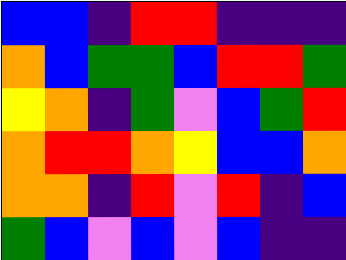[["blue", "blue", "indigo", "red", "red", "indigo", "indigo", "indigo"], ["orange", "blue", "green", "green", "blue", "red", "red", "green"], ["yellow", "orange", "indigo", "green", "violet", "blue", "green", "red"], ["orange", "red", "red", "orange", "yellow", "blue", "blue", "orange"], ["orange", "orange", "indigo", "red", "violet", "red", "indigo", "blue"], ["green", "blue", "violet", "blue", "violet", "blue", "indigo", "indigo"]]